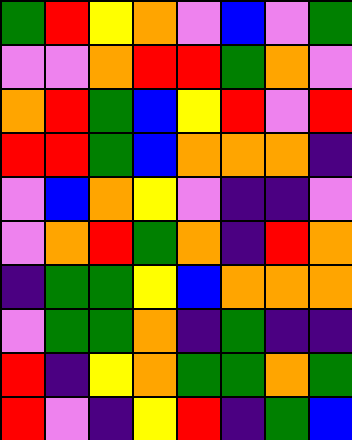[["green", "red", "yellow", "orange", "violet", "blue", "violet", "green"], ["violet", "violet", "orange", "red", "red", "green", "orange", "violet"], ["orange", "red", "green", "blue", "yellow", "red", "violet", "red"], ["red", "red", "green", "blue", "orange", "orange", "orange", "indigo"], ["violet", "blue", "orange", "yellow", "violet", "indigo", "indigo", "violet"], ["violet", "orange", "red", "green", "orange", "indigo", "red", "orange"], ["indigo", "green", "green", "yellow", "blue", "orange", "orange", "orange"], ["violet", "green", "green", "orange", "indigo", "green", "indigo", "indigo"], ["red", "indigo", "yellow", "orange", "green", "green", "orange", "green"], ["red", "violet", "indigo", "yellow", "red", "indigo", "green", "blue"]]